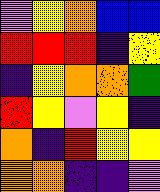[["violet", "yellow", "orange", "blue", "blue"], ["red", "red", "red", "indigo", "yellow"], ["indigo", "yellow", "orange", "orange", "green"], ["red", "yellow", "violet", "yellow", "indigo"], ["orange", "indigo", "red", "yellow", "yellow"], ["orange", "orange", "indigo", "indigo", "violet"]]